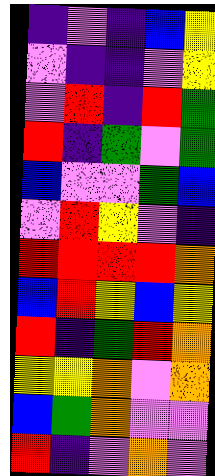[["indigo", "violet", "indigo", "blue", "yellow"], ["violet", "indigo", "indigo", "violet", "yellow"], ["violet", "red", "indigo", "red", "green"], ["red", "indigo", "green", "violet", "green"], ["blue", "violet", "violet", "green", "blue"], ["violet", "red", "yellow", "violet", "indigo"], ["red", "red", "red", "red", "orange"], ["blue", "red", "yellow", "blue", "yellow"], ["red", "indigo", "green", "red", "orange"], ["yellow", "yellow", "orange", "violet", "orange"], ["blue", "green", "orange", "violet", "violet"], ["red", "indigo", "violet", "orange", "violet"]]